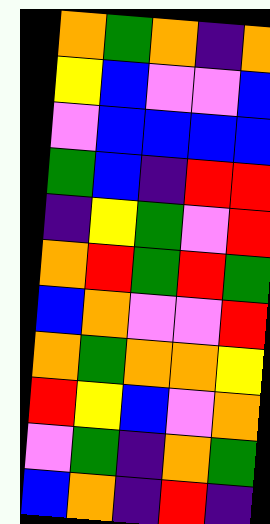[["orange", "green", "orange", "indigo", "orange"], ["yellow", "blue", "violet", "violet", "blue"], ["violet", "blue", "blue", "blue", "blue"], ["green", "blue", "indigo", "red", "red"], ["indigo", "yellow", "green", "violet", "red"], ["orange", "red", "green", "red", "green"], ["blue", "orange", "violet", "violet", "red"], ["orange", "green", "orange", "orange", "yellow"], ["red", "yellow", "blue", "violet", "orange"], ["violet", "green", "indigo", "orange", "green"], ["blue", "orange", "indigo", "red", "indigo"]]